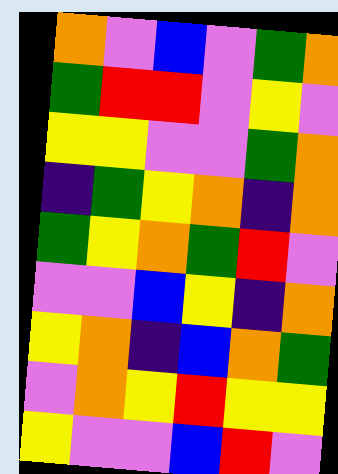[["orange", "violet", "blue", "violet", "green", "orange"], ["green", "red", "red", "violet", "yellow", "violet"], ["yellow", "yellow", "violet", "violet", "green", "orange"], ["indigo", "green", "yellow", "orange", "indigo", "orange"], ["green", "yellow", "orange", "green", "red", "violet"], ["violet", "violet", "blue", "yellow", "indigo", "orange"], ["yellow", "orange", "indigo", "blue", "orange", "green"], ["violet", "orange", "yellow", "red", "yellow", "yellow"], ["yellow", "violet", "violet", "blue", "red", "violet"]]